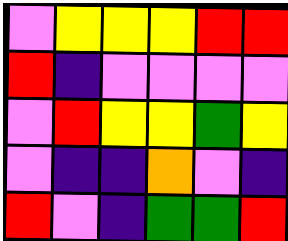[["violet", "yellow", "yellow", "yellow", "red", "red"], ["red", "indigo", "violet", "violet", "violet", "violet"], ["violet", "red", "yellow", "yellow", "green", "yellow"], ["violet", "indigo", "indigo", "orange", "violet", "indigo"], ["red", "violet", "indigo", "green", "green", "red"]]